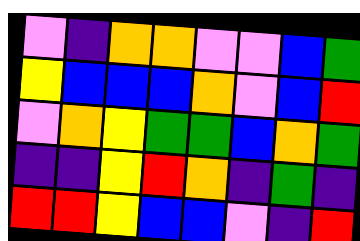[["violet", "indigo", "orange", "orange", "violet", "violet", "blue", "green"], ["yellow", "blue", "blue", "blue", "orange", "violet", "blue", "red"], ["violet", "orange", "yellow", "green", "green", "blue", "orange", "green"], ["indigo", "indigo", "yellow", "red", "orange", "indigo", "green", "indigo"], ["red", "red", "yellow", "blue", "blue", "violet", "indigo", "red"]]